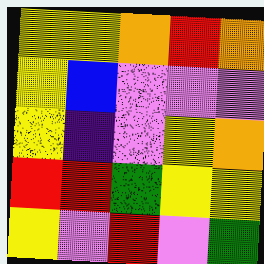[["yellow", "yellow", "orange", "red", "orange"], ["yellow", "blue", "violet", "violet", "violet"], ["yellow", "indigo", "violet", "yellow", "orange"], ["red", "red", "green", "yellow", "yellow"], ["yellow", "violet", "red", "violet", "green"]]